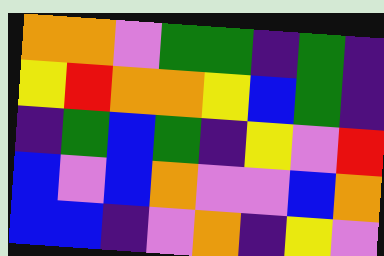[["orange", "orange", "violet", "green", "green", "indigo", "green", "indigo"], ["yellow", "red", "orange", "orange", "yellow", "blue", "green", "indigo"], ["indigo", "green", "blue", "green", "indigo", "yellow", "violet", "red"], ["blue", "violet", "blue", "orange", "violet", "violet", "blue", "orange"], ["blue", "blue", "indigo", "violet", "orange", "indigo", "yellow", "violet"]]